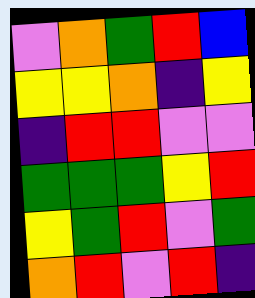[["violet", "orange", "green", "red", "blue"], ["yellow", "yellow", "orange", "indigo", "yellow"], ["indigo", "red", "red", "violet", "violet"], ["green", "green", "green", "yellow", "red"], ["yellow", "green", "red", "violet", "green"], ["orange", "red", "violet", "red", "indigo"]]